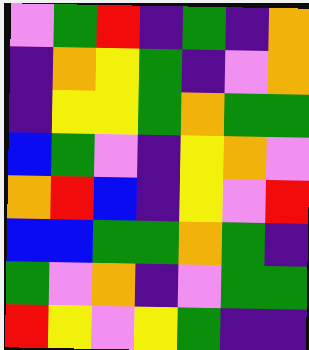[["violet", "green", "red", "indigo", "green", "indigo", "orange"], ["indigo", "orange", "yellow", "green", "indigo", "violet", "orange"], ["indigo", "yellow", "yellow", "green", "orange", "green", "green"], ["blue", "green", "violet", "indigo", "yellow", "orange", "violet"], ["orange", "red", "blue", "indigo", "yellow", "violet", "red"], ["blue", "blue", "green", "green", "orange", "green", "indigo"], ["green", "violet", "orange", "indigo", "violet", "green", "green"], ["red", "yellow", "violet", "yellow", "green", "indigo", "indigo"]]